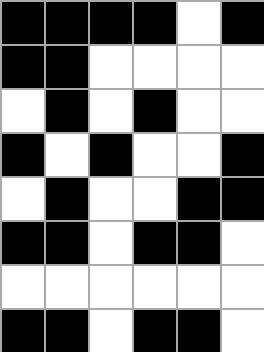[["black", "black", "black", "black", "white", "black"], ["black", "black", "white", "white", "white", "white"], ["white", "black", "white", "black", "white", "white"], ["black", "white", "black", "white", "white", "black"], ["white", "black", "white", "white", "black", "black"], ["black", "black", "white", "black", "black", "white"], ["white", "white", "white", "white", "white", "white"], ["black", "black", "white", "black", "black", "white"]]